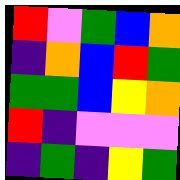[["red", "violet", "green", "blue", "orange"], ["indigo", "orange", "blue", "red", "green"], ["green", "green", "blue", "yellow", "orange"], ["red", "indigo", "violet", "violet", "violet"], ["indigo", "green", "indigo", "yellow", "green"]]